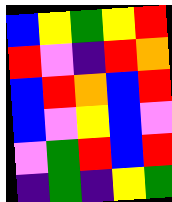[["blue", "yellow", "green", "yellow", "red"], ["red", "violet", "indigo", "red", "orange"], ["blue", "red", "orange", "blue", "red"], ["blue", "violet", "yellow", "blue", "violet"], ["violet", "green", "red", "blue", "red"], ["indigo", "green", "indigo", "yellow", "green"]]